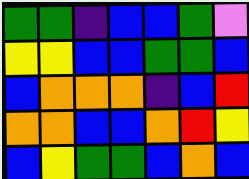[["green", "green", "indigo", "blue", "blue", "green", "violet"], ["yellow", "yellow", "blue", "blue", "green", "green", "blue"], ["blue", "orange", "orange", "orange", "indigo", "blue", "red"], ["orange", "orange", "blue", "blue", "orange", "red", "yellow"], ["blue", "yellow", "green", "green", "blue", "orange", "blue"]]